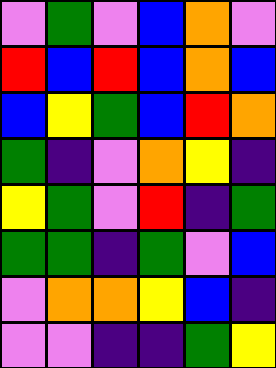[["violet", "green", "violet", "blue", "orange", "violet"], ["red", "blue", "red", "blue", "orange", "blue"], ["blue", "yellow", "green", "blue", "red", "orange"], ["green", "indigo", "violet", "orange", "yellow", "indigo"], ["yellow", "green", "violet", "red", "indigo", "green"], ["green", "green", "indigo", "green", "violet", "blue"], ["violet", "orange", "orange", "yellow", "blue", "indigo"], ["violet", "violet", "indigo", "indigo", "green", "yellow"]]